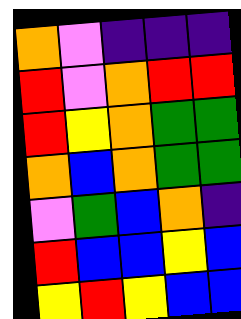[["orange", "violet", "indigo", "indigo", "indigo"], ["red", "violet", "orange", "red", "red"], ["red", "yellow", "orange", "green", "green"], ["orange", "blue", "orange", "green", "green"], ["violet", "green", "blue", "orange", "indigo"], ["red", "blue", "blue", "yellow", "blue"], ["yellow", "red", "yellow", "blue", "blue"]]